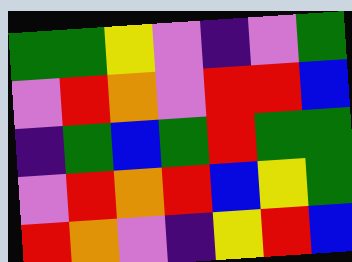[["green", "green", "yellow", "violet", "indigo", "violet", "green"], ["violet", "red", "orange", "violet", "red", "red", "blue"], ["indigo", "green", "blue", "green", "red", "green", "green"], ["violet", "red", "orange", "red", "blue", "yellow", "green"], ["red", "orange", "violet", "indigo", "yellow", "red", "blue"]]